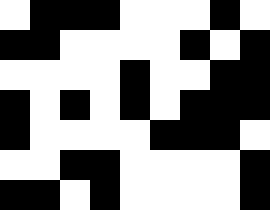[["white", "black", "black", "black", "white", "white", "white", "black", "white"], ["black", "black", "white", "white", "white", "white", "black", "white", "black"], ["white", "white", "white", "white", "black", "white", "white", "black", "black"], ["black", "white", "black", "white", "black", "white", "black", "black", "black"], ["black", "white", "white", "white", "white", "black", "black", "black", "white"], ["white", "white", "black", "black", "white", "white", "white", "white", "black"], ["black", "black", "white", "black", "white", "white", "white", "white", "black"]]